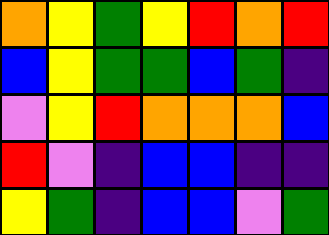[["orange", "yellow", "green", "yellow", "red", "orange", "red"], ["blue", "yellow", "green", "green", "blue", "green", "indigo"], ["violet", "yellow", "red", "orange", "orange", "orange", "blue"], ["red", "violet", "indigo", "blue", "blue", "indigo", "indigo"], ["yellow", "green", "indigo", "blue", "blue", "violet", "green"]]